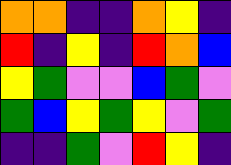[["orange", "orange", "indigo", "indigo", "orange", "yellow", "indigo"], ["red", "indigo", "yellow", "indigo", "red", "orange", "blue"], ["yellow", "green", "violet", "violet", "blue", "green", "violet"], ["green", "blue", "yellow", "green", "yellow", "violet", "green"], ["indigo", "indigo", "green", "violet", "red", "yellow", "indigo"]]